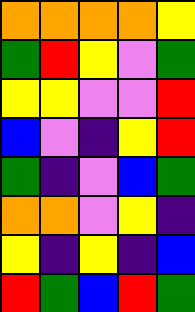[["orange", "orange", "orange", "orange", "yellow"], ["green", "red", "yellow", "violet", "green"], ["yellow", "yellow", "violet", "violet", "red"], ["blue", "violet", "indigo", "yellow", "red"], ["green", "indigo", "violet", "blue", "green"], ["orange", "orange", "violet", "yellow", "indigo"], ["yellow", "indigo", "yellow", "indigo", "blue"], ["red", "green", "blue", "red", "green"]]